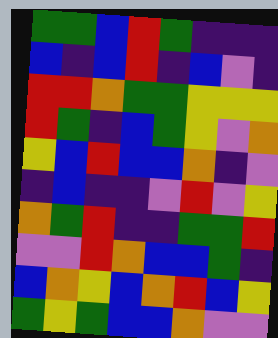[["green", "green", "blue", "red", "green", "indigo", "indigo", "indigo"], ["blue", "indigo", "blue", "red", "indigo", "blue", "violet", "indigo"], ["red", "red", "orange", "green", "green", "yellow", "yellow", "yellow"], ["red", "green", "indigo", "blue", "green", "yellow", "violet", "orange"], ["yellow", "blue", "red", "blue", "blue", "orange", "indigo", "violet"], ["indigo", "blue", "indigo", "indigo", "violet", "red", "violet", "yellow"], ["orange", "green", "red", "indigo", "indigo", "green", "green", "red"], ["violet", "violet", "red", "orange", "blue", "blue", "green", "indigo"], ["blue", "orange", "yellow", "blue", "orange", "red", "blue", "yellow"], ["green", "yellow", "green", "blue", "blue", "orange", "violet", "violet"]]